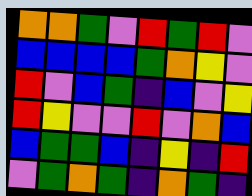[["orange", "orange", "green", "violet", "red", "green", "red", "violet"], ["blue", "blue", "blue", "blue", "green", "orange", "yellow", "violet"], ["red", "violet", "blue", "green", "indigo", "blue", "violet", "yellow"], ["red", "yellow", "violet", "violet", "red", "violet", "orange", "blue"], ["blue", "green", "green", "blue", "indigo", "yellow", "indigo", "red"], ["violet", "green", "orange", "green", "indigo", "orange", "green", "indigo"]]